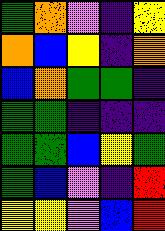[["green", "orange", "violet", "indigo", "yellow"], ["orange", "blue", "yellow", "indigo", "orange"], ["blue", "orange", "green", "green", "indigo"], ["green", "green", "indigo", "indigo", "indigo"], ["green", "green", "blue", "yellow", "green"], ["green", "blue", "violet", "indigo", "red"], ["yellow", "yellow", "violet", "blue", "red"]]